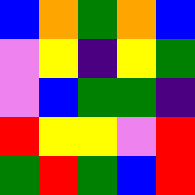[["blue", "orange", "green", "orange", "blue"], ["violet", "yellow", "indigo", "yellow", "green"], ["violet", "blue", "green", "green", "indigo"], ["red", "yellow", "yellow", "violet", "red"], ["green", "red", "green", "blue", "red"]]